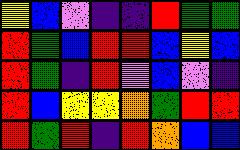[["yellow", "blue", "violet", "indigo", "indigo", "red", "green", "green"], ["red", "green", "blue", "red", "red", "blue", "yellow", "blue"], ["red", "green", "indigo", "red", "violet", "blue", "violet", "indigo"], ["red", "blue", "yellow", "yellow", "orange", "green", "red", "red"], ["red", "green", "red", "indigo", "red", "orange", "blue", "blue"]]